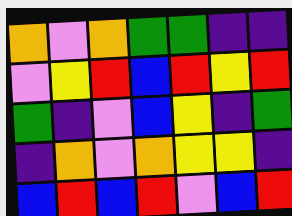[["orange", "violet", "orange", "green", "green", "indigo", "indigo"], ["violet", "yellow", "red", "blue", "red", "yellow", "red"], ["green", "indigo", "violet", "blue", "yellow", "indigo", "green"], ["indigo", "orange", "violet", "orange", "yellow", "yellow", "indigo"], ["blue", "red", "blue", "red", "violet", "blue", "red"]]